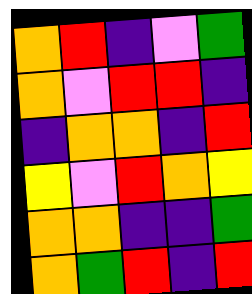[["orange", "red", "indigo", "violet", "green"], ["orange", "violet", "red", "red", "indigo"], ["indigo", "orange", "orange", "indigo", "red"], ["yellow", "violet", "red", "orange", "yellow"], ["orange", "orange", "indigo", "indigo", "green"], ["orange", "green", "red", "indigo", "red"]]